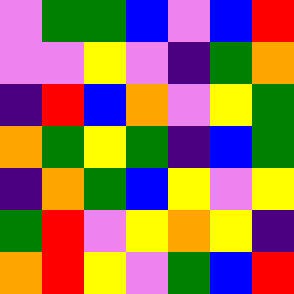[["violet", "green", "green", "blue", "violet", "blue", "red"], ["violet", "violet", "yellow", "violet", "indigo", "green", "orange"], ["indigo", "red", "blue", "orange", "violet", "yellow", "green"], ["orange", "green", "yellow", "green", "indigo", "blue", "green"], ["indigo", "orange", "green", "blue", "yellow", "violet", "yellow"], ["green", "red", "violet", "yellow", "orange", "yellow", "indigo"], ["orange", "red", "yellow", "violet", "green", "blue", "red"]]